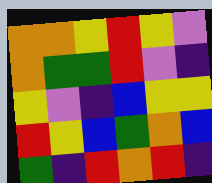[["orange", "orange", "yellow", "red", "yellow", "violet"], ["orange", "green", "green", "red", "violet", "indigo"], ["yellow", "violet", "indigo", "blue", "yellow", "yellow"], ["red", "yellow", "blue", "green", "orange", "blue"], ["green", "indigo", "red", "orange", "red", "indigo"]]